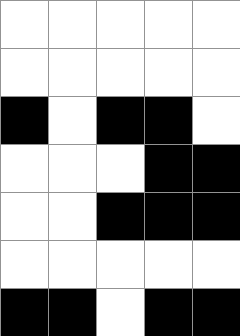[["white", "white", "white", "white", "white"], ["white", "white", "white", "white", "white"], ["black", "white", "black", "black", "white"], ["white", "white", "white", "black", "black"], ["white", "white", "black", "black", "black"], ["white", "white", "white", "white", "white"], ["black", "black", "white", "black", "black"]]